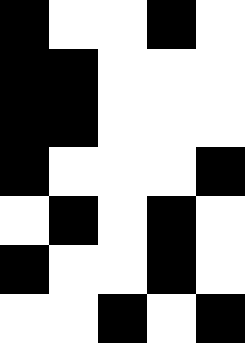[["black", "white", "white", "black", "white"], ["black", "black", "white", "white", "white"], ["black", "black", "white", "white", "white"], ["black", "white", "white", "white", "black"], ["white", "black", "white", "black", "white"], ["black", "white", "white", "black", "white"], ["white", "white", "black", "white", "black"]]